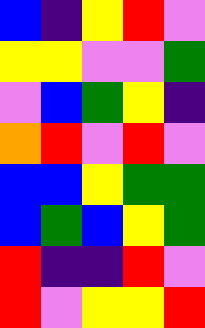[["blue", "indigo", "yellow", "red", "violet"], ["yellow", "yellow", "violet", "violet", "green"], ["violet", "blue", "green", "yellow", "indigo"], ["orange", "red", "violet", "red", "violet"], ["blue", "blue", "yellow", "green", "green"], ["blue", "green", "blue", "yellow", "green"], ["red", "indigo", "indigo", "red", "violet"], ["red", "violet", "yellow", "yellow", "red"]]